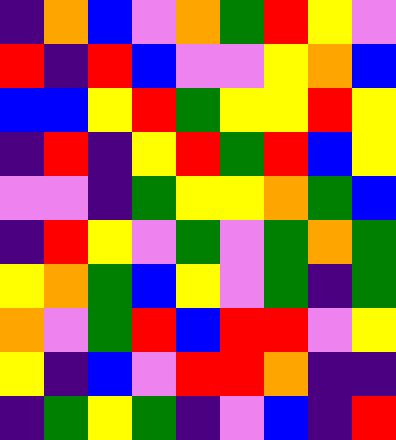[["indigo", "orange", "blue", "violet", "orange", "green", "red", "yellow", "violet"], ["red", "indigo", "red", "blue", "violet", "violet", "yellow", "orange", "blue"], ["blue", "blue", "yellow", "red", "green", "yellow", "yellow", "red", "yellow"], ["indigo", "red", "indigo", "yellow", "red", "green", "red", "blue", "yellow"], ["violet", "violet", "indigo", "green", "yellow", "yellow", "orange", "green", "blue"], ["indigo", "red", "yellow", "violet", "green", "violet", "green", "orange", "green"], ["yellow", "orange", "green", "blue", "yellow", "violet", "green", "indigo", "green"], ["orange", "violet", "green", "red", "blue", "red", "red", "violet", "yellow"], ["yellow", "indigo", "blue", "violet", "red", "red", "orange", "indigo", "indigo"], ["indigo", "green", "yellow", "green", "indigo", "violet", "blue", "indigo", "red"]]